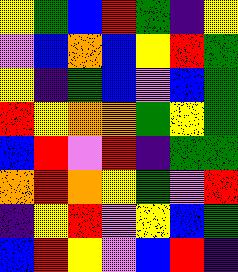[["yellow", "green", "blue", "red", "green", "indigo", "yellow"], ["violet", "blue", "orange", "blue", "yellow", "red", "green"], ["yellow", "indigo", "green", "blue", "violet", "blue", "green"], ["red", "yellow", "orange", "orange", "green", "yellow", "green"], ["blue", "red", "violet", "red", "indigo", "green", "green"], ["orange", "red", "orange", "yellow", "green", "violet", "red"], ["indigo", "yellow", "red", "violet", "yellow", "blue", "green"], ["blue", "red", "yellow", "violet", "blue", "red", "indigo"]]